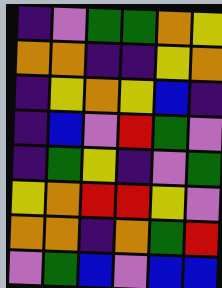[["indigo", "violet", "green", "green", "orange", "yellow"], ["orange", "orange", "indigo", "indigo", "yellow", "orange"], ["indigo", "yellow", "orange", "yellow", "blue", "indigo"], ["indigo", "blue", "violet", "red", "green", "violet"], ["indigo", "green", "yellow", "indigo", "violet", "green"], ["yellow", "orange", "red", "red", "yellow", "violet"], ["orange", "orange", "indigo", "orange", "green", "red"], ["violet", "green", "blue", "violet", "blue", "blue"]]